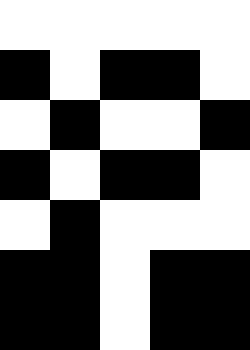[["white", "white", "white", "white", "white"], ["black", "white", "black", "black", "white"], ["white", "black", "white", "white", "black"], ["black", "white", "black", "black", "white"], ["white", "black", "white", "white", "white"], ["black", "black", "white", "black", "black"], ["black", "black", "white", "black", "black"]]